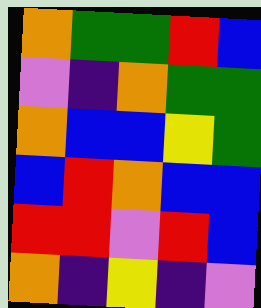[["orange", "green", "green", "red", "blue"], ["violet", "indigo", "orange", "green", "green"], ["orange", "blue", "blue", "yellow", "green"], ["blue", "red", "orange", "blue", "blue"], ["red", "red", "violet", "red", "blue"], ["orange", "indigo", "yellow", "indigo", "violet"]]